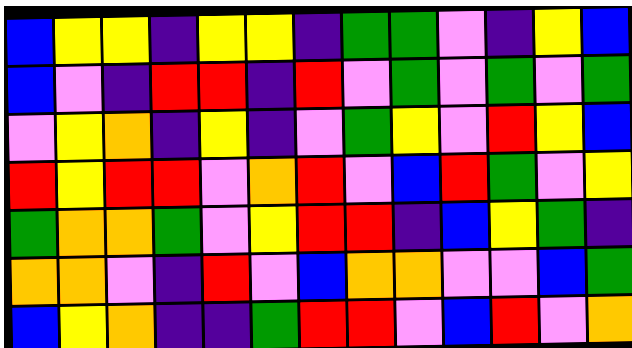[["blue", "yellow", "yellow", "indigo", "yellow", "yellow", "indigo", "green", "green", "violet", "indigo", "yellow", "blue"], ["blue", "violet", "indigo", "red", "red", "indigo", "red", "violet", "green", "violet", "green", "violet", "green"], ["violet", "yellow", "orange", "indigo", "yellow", "indigo", "violet", "green", "yellow", "violet", "red", "yellow", "blue"], ["red", "yellow", "red", "red", "violet", "orange", "red", "violet", "blue", "red", "green", "violet", "yellow"], ["green", "orange", "orange", "green", "violet", "yellow", "red", "red", "indigo", "blue", "yellow", "green", "indigo"], ["orange", "orange", "violet", "indigo", "red", "violet", "blue", "orange", "orange", "violet", "violet", "blue", "green"], ["blue", "yellow", "orange", "indigo", "indigo", "green", "red", "red", "violet", "blue", "red", "violet", "orange"]]